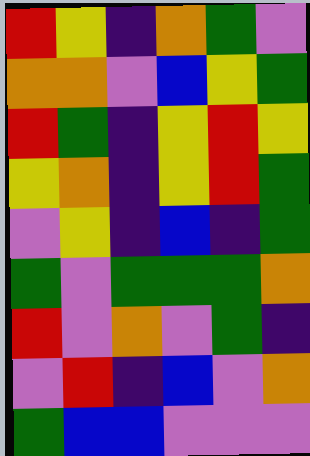[["red", "yellow", "indigo", "orange", "green", "violet"], ["orange", "orange", "violet", "blue", "yellow", "green"], ["red", "green", "indigo", "yellow", "red", "yellow"], ["yellow", "orange", "indigo", "yellow", "red", "green"], ["violet", "yellow", "indigo", "blue", "indigo", "green"], ["green", "violet", "green", "green", "green", "orange"], ["red", "violet", "orange", "violet", "green", "indigo"], ["violet", "red", "indigo", "blue", "violet", "orange"], ["green", "blue", "blue", "violet", "violet", "violet"]]